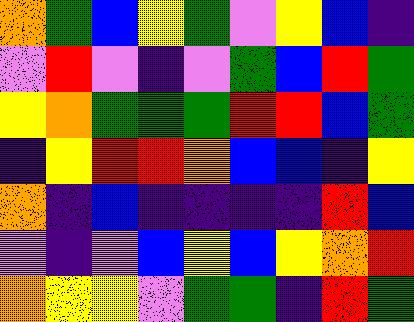[["orange", "green", "blue", "yellow", "green", "violet", "yellow", "blue", "indigo"], ["violet", "red", "violet", "indigo", "violet", "green", "blue", "red", "green"], ["yellow", "orange", "green", "green", "green", "red", "red", "blue", "green"], ["indigo", "yellow", "red", "red", "orange", "blue", "blue", "indigo", "yellow"], ["orange", "indigo", "blue", "indigo", "indigo", "indigo", "indigo", "red", "blue"], ["violet", "indigo", "violet", "blue", "yellow", "blue", "yellow", "orange", "red"], ["orange", "yellow", "yellow", "violet", "green", "green", "indigo", "red", "green"]]